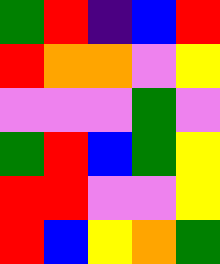[["green", "red", "indigo", "blue", "red"], ["red", "orange", "orange", "violet", "yellow"], ["violet", "violet", "violet", "green", "violet"], ["green", "red", "blue", "green", "yellow"], ["red", "red", "violet", "violet", "yellow"], ["red", "blue", "yellow", "orange", "green"]]